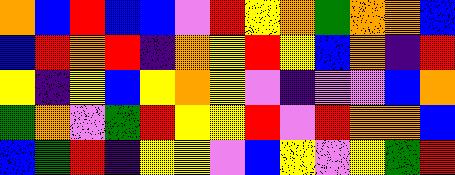[["orange", "blue", "red", "blue", "blue", "violet", "red", "yellow", "orange", "green", "orange", "orange", "blue"], ["blue", "red", "orange", "red", "indigo", "orange", "yellow", "red", "yellow", "blue", "orange", "indigo", "red"], ["yellow", "indigo", "yellow", "blue", "yellow", "orange", "yellow", "violet", "indigo", "violet", "violet", "blue", "orange"], ["green", "orange", "violet", "green", "red", "yellow", "yellow", "red", "violet", "red", "orange", "orange", "blue"], ["blue", "green", "red", "indigo", "yellow", "yellow", "violet", "blue", "yellow", "violet", "yellow", "green", "red"]]